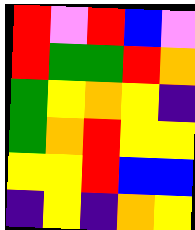[["red", "violet", "red", "blue", "violet"], ["red", "green", "green", "red", "orange"], ["green", "yellow", "orange", "yellow", "indigo"], ["green", "orange", "red", "yellow", "yellow"], ["yellow", "yellow", "red", "blue", "blue"], ["indigo", "yellow", "indigo", "orange", "yellow"]]